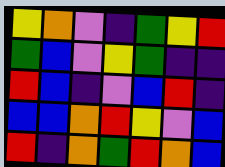[["yellow", "orange", "violet", "indigo", "green", "yellow", "red"], ["green", "blue", "violet", "yellow", "green", "indigo", "indigo"], ["red", "blue", "indigo", "violet", "blue", "red", "indigo"], ["blue", "blue", "orange", "red", "yellow", "violet", "blue"], ["red", "indigo", "orange", "green", "red", "orange", "blue"]]